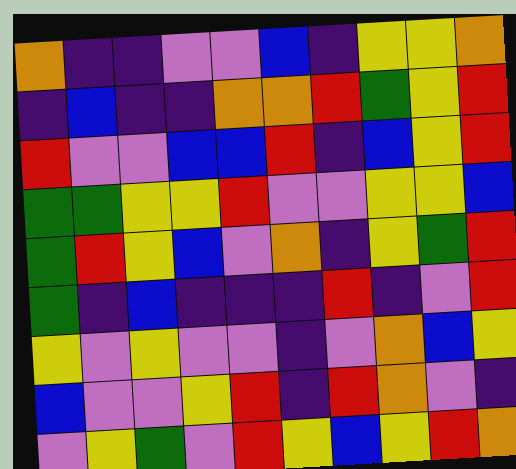[["orange", "indigo", "indigo", "violet", "violet", "blue", "indigo", "yellow", "yellow", "orange"], ["indigo", "blue", "indigo", "indigo", "orange", "orange", "red", "green", "yellow", "red"], ["red", "violet", "violet", "blue", "blue", "red", "indigo", "blue", "yellow", "red"], ["green", "green", "yellow", "yellow", "red", "violet", "violet", "yellow", "yellow", "blue"], ["green", "red", "yellow", "blue", "violet", "orange", "indigo", "yellow", "green", "red"], ["green", "indigo", "blue", "indigo", "indigo", "indigo", "red", "indigo", "violet", "red"], ["yellow", "violet", "yellow", "violet", "violet", "indigo", "violet", "orange", "blue", "yellow"], ["blue", "violet", "violet", "yellow", "red", "indigo", "red", "orange", "violet", "indigo"], ["violet", "yellow", "green", "violet", "red", "yellow", "blue", "yellow", "red", "orange"]]